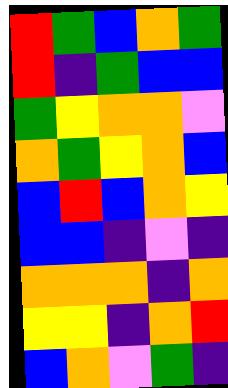[["red", "green", "blue", "orange", "green"], ["red", "indigo", "green", "blue", "blue"], ["green", "yellow", "orange", "orange", "violet"], ["orange", "green", "yellow", "orange", "blue"], ["blue", "red", "blue", "orange", "yellow"], ["blue", "blue", "indigo", "violet", "indigo"], ["orange", "orange", "orange", "indigo", "orange"], ["yellow", "yellow", "indigo", "orange", "red"], ["blue", "orange", "violet", "green", "indigo"]]